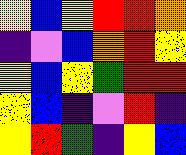[["yellow", "blue", "yellow", "red", "red", "orange"], ["indigo", "violet", "blue", "orange", "red", "yellow"], ["yellow", "blue", "yellow", "green", "red", "red"], ["yellow", "blue", "indigo", "violet", "red", "indigo"], ["yellow", "red", "green", "indigo", "yellow", "blue"]]